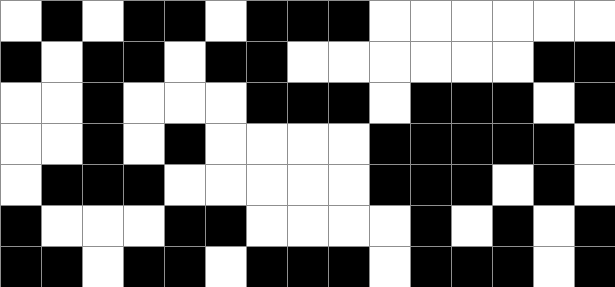[["white", "black", "white", "black", "black", "white", "black", "black", "black", "white", "white", "white", "white", "white", "white"], ["black", "white", "black", "black", "white", "black", "black", "white", "white", "white", "white", "white", "white", "black", "black"], ["white", "white", "black", "white", "white", "white", "black", "black", "black", "white", "black", "black", "black", "white", "black"], ["white", "white", "black", "white", "black", "white", "white", "white", "white", "black", "black", "black", "black", "black", "white"], ["white", "black", "black", "black", "white", "white", "white", "white", "white", "black", "black", "black", "white", "black", "white"], ["black", "white", "white", "white", "black", "black", "white", "white", "white", "white", "black", "white", "black", "white", "black"], ["black", "black", "white", "black", "black", "white", "black", "black", "black", "white", "black", "black", "black", "white", "black"]]